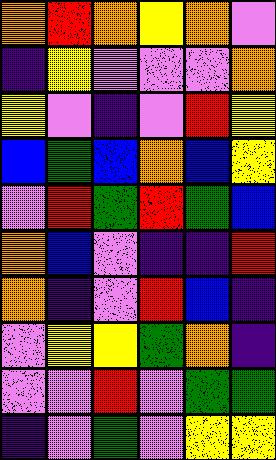[["orange", "red", "orange", "yellow", "orange", "violet"], ["indigo", "yellow", "violet", "violet", "violet", "orange"], ["yellow", "violet", "indigo", "violet", "red", "yellow"], ["blue", "green", "blue", "orange", "blue", "yellow"], ["violet", "red", "green", "red", "green", "blue"], ["orange", "blue", "violet", "indigo", "indigo", "red"], ["orange", "indigo", "violet", "red", "blue", "indigo"], ["violet", "yellow", "yellow", "green", "orange", "indigo"], ["violet", "violet", "red", "violet", "green", "green"], ["indigo", "violet", "green", "violet", "yellow", "yellow"]]